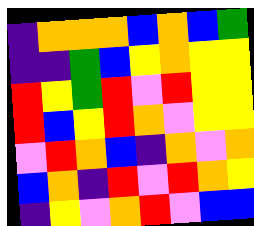[["indigo", "orange", "orange", "orange", "blue", "orange", "blue", "green"], ["indigo", "indigo", "green", "blue", "yellow", "orange", "yellow", "yellow"], ["red", "yellow", "green", "red", "violet", "red", "yellow", "yellow"], ["red", "blue", "yellow", "red", "orange", "violet", "yellow", "yellow"], ["violet", "red", "orange", "blue", "indigo", "orange", "violet", "orange"], ["blue", "orange", "indigo", "red", "violet", "red", "orange", "yellow"], ["indigo", "yellow", "violet", "orange", "red", "violet", "blue", "blue"]]